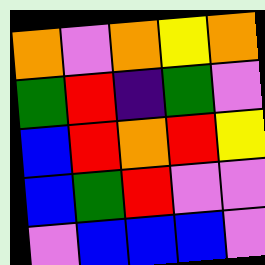[["orange", "violet", "orange", "yellow", "orange"], ["green", "red", "indigo", "green", "violet"], ["blue", "red", "orange", "red", "yellow"], ["blue", "green", "red", "violet", "violet"], ["violet", "blue", "blue", "blue", "violet"]]